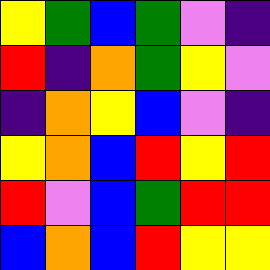[["yellow", "green", "blue", "green", "violet", "indigo"], ["red", "indigo", "orange", "green", "yellow", "violet"], ["indigo", "orange", "yellow", "blue", "violet", "indigo"], ["yellow", "orange", "blue", "red", "yellow", "red"], ["red", "violet", "blue", "green", "red", "red"], ["blue", "orange", "blue", "red", "yellow", "yellow"]]